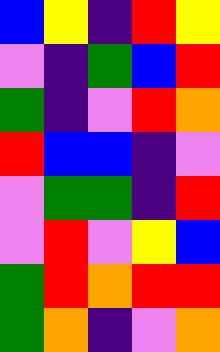[["blue", "yellow", "indigo", "red", "yellow"], ["violet", "indigo", "green", "blue", "red"], ["green", "indigo", "violet", "red", "orange"], ["red", "blue", "blue", "indigo", "violet"], ["violet", "green", "green", "indigo", "red"], ["violet", "red", "violet", "yellow", "blue"], ["green", "red", "orange", "red", "red"], ["green", "orange", "indigo", "violet", "orange"]]